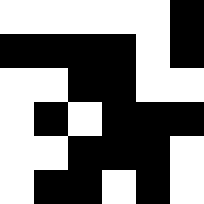[["white", "white", "white", "white", "white", "black"], ["black", "black", "black", "black", "white", "black"], ["white", "white", "black", "black", "white", "white"], ["white", "black", "white", "black", "black", "black"], ["white", "white", "black", "black", "black", "white"], ["white", "black", "black", "white", "black", "white"]]